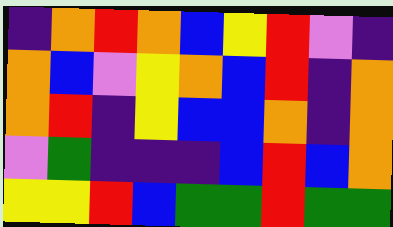[["indigo", "orange", "red", "orange", "blue", "yellow", "red", "violet", "indigo"], ["orange", "blue", "violet", "yellow", "orange", "blue", "red", "indigo", "orange"], ["orange", "red", "indigo", "yellow", "blue", "blue", "orange", "indigo", "orange"], ["violet", "green", "indigo", "indigo", "indigo", "blue", "red", "blue", "orange"], ["yellow", "yellow", "red", "blue", "green", "green", "red", "green", "green"]]